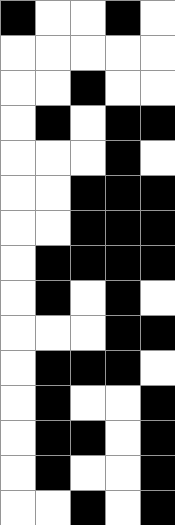[["black", "white", "white", "black", "white"], ["white", "white", "white", "white", "white"], ["white", "white", "black", "white", "white"], ["white", "black", "white", "black", "black"], ["white", "white", "white", "black", "white"], ["white", "white", "black", "black", "black"], ["white", "white", "black", "black", "black"], ["white", "black", "black", "black", "black"], ["white", "black", "white", "black", "white"], ["white", "white", "white", "black", "black"], ["white", "black", "black", "black", "white"], ["white", "black", "white", "white", "black"], ["white", "black", "black", "white", "black"], ["white", "black", "white", "white", "black"], ["white", "white", "black", "white", "black"]]